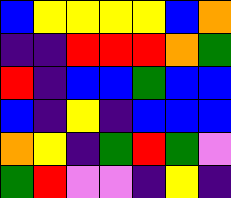[["blue", "yellow", "yellow", "yellow", "yellow", "blue", "orange"], ["indigo", "indigo", "red", "red", "red", "orange", "green"], ["red", "indigo", "blue", "blue", "green", "blue", "blue"], ["blue", "indigo", "yellow", "indigo", "blue", "blue", "blue"], ["orange", "yellow", "indigo", "green", "red", "green", "violet"], ["green", "red", "violet", "violet", "indigo", "yellow", "indigo"]]